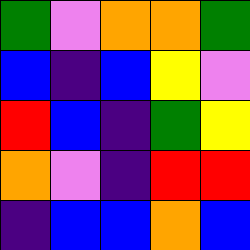[["green", "violet", "orange", "orange", "green"], ["blue", "indigo", "blue", "yellow", "violet"], ["red", "blue", "indigo", "green", "yellow"], ["orange", "violet", "indigo", "red", "red"], ["indigo", "blue", "blue", "orange", "blue"]]